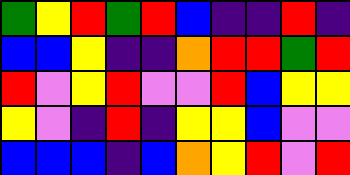[["green", "yellow", "red", "green", "red", "blue", "indigo", "indigo", "red", "indigo"], ["blue", "blue", "yellow", "indigo", "indigo", "orange", "red", "red", "green", "red"], ["red", "violet", "yellow", "red", "violet", "violet", "red", "blue", "yellow", "yellow"], ["yellow", "violet", "indigo", "red", "indigo", "yellow", "yellow", "blue", "violet", "violet"], ["blue", "blue", "blue", "indigo", "blue", "orange", "yellow", "red", "violet", "red"]]